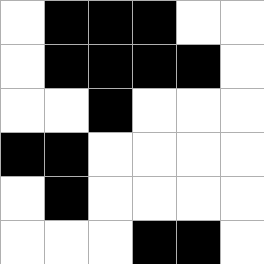[["white", "black", "black", "black", "white", "white"], ["white", "black", "black", "black", "black", "white"], ["white", "white", "black", "white", "white", "white"], ["black", "black", "white", "white", "white", "white"], ["white", "black", "white", "white", "white", "white"], ["white", "white", "white", "black", "black", "white"]]